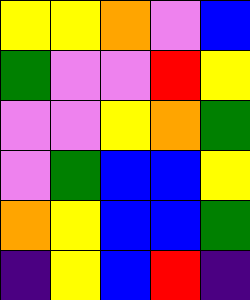[["yellow", "yellow", "orange", "violet", "blue"], ["green", "violet", "violet", "red", "yellow"], ["violet", "violet", "yellow", "orange", "green"], ["violet", "green", "blue", "blue", "yellow"], ["orange", "yellow", "blue", "blue", "green"], ["indigo", "yellow", "blue", "red", "indigo"]]